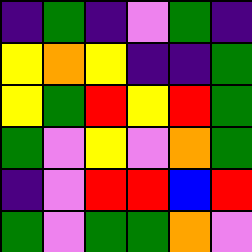[["indigo", "green", "indigo", "violet", "green", "indigo"], ["yellow", "orange", "yellow", "indigo", "indigo", "green"], ["yellow", "green", "red", "yellow", "red", "green"], ["green", "violet", "yellow", "violet", "orange", "green"], ["indigo", "violet", "red", "red", "blue", "red"], ["green", "violet", "green", "green", "orange", "violet"]]